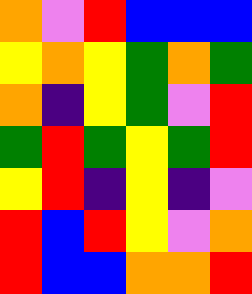[["orange", "violet", "red", "blue", "blue", "blue"], ["yellow", "orange", "yellow", "green", "orange", "green"], ["orange", "indigo", "yellow", "green", "violet", "red"], ["green", "red", "green", "yellow", "green", "red"], ["yellow", "red", "indigo", "yellow", "indigo", "violet"], ["red", "blue", "red", "yellow", "violet", "orange"], ["red", "blue", "blue", "orange", "orange", "red"]]